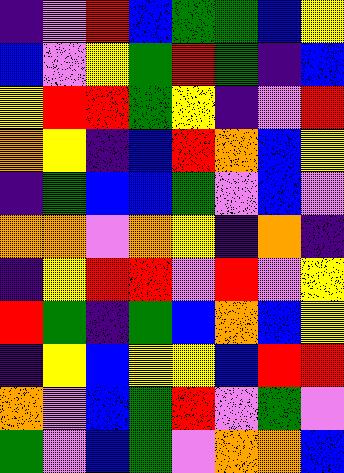[["indigo", "violet", "red", "blue", "green", "green", "blue", "yellow"], ["blue", "violet", "yellow", "green", "red", "green", "indigo", "blue"], ["yellow", "red", "red", "green", "yellow", "indigo", "violet", "red"], ["orange", "yellow", "indigo", "blue", "red", "orange", "blue", "yellow"], ["indigo", "green", "blue", "blue", "green", "violet", "blue", "violet"], ["orange", "orange", "violet", "orange", "yellow", "indigo", "orange", "indigo"], ["indigo", "yellow", "red", "red", "violet", "red", "violet", "yellow"], ["red", "green", "indigo", "green", "blue", "orange", "blue", "yellow"], ["indigo", "yellow", "blue", "yellow", "yellow", "blue", "red", "red"], ["orange", "violet", "blue", "green", "red", "violet", "green", "violet"], ["green", "violet", "blue", "green", "violet", "orange", "orange", "blue"]]